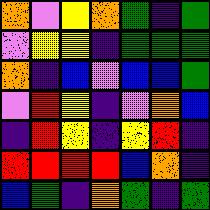[["orange", "violet", "yellow", "orange", "green", "indigo", "green"], ["violet", "yellow", "yellow", "indigo", "green", "green", "green"], ["orange", "indigo", "blue", "violet", "blue", "blue", "green"], ["violet", "red", "yellow", "indigo", "violet", "orange", "blue"], ["indigo", "red", "yellow", "indigo", "yellow", "red", "indigo"], ["red", "red", "red", "red", "blue", "orange", "indigo"], ["blue", "green", "indigo", "orange", "green", "indigo", "green"]]